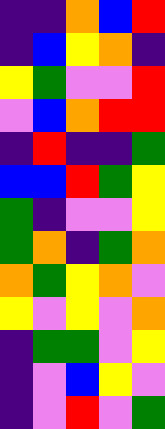[["indigo", "indigo", "orange", "blue", "red"], ["indigo", "blue", "yellow", "orange", "indigo"], ["yellow", "green", "violet", "violet", "red"], ["violet", "blue", "orange", "red", "red"], ["indigo", "red", "indigo", "indigo", "green"], ["blue", "blue", "red", "green", "yellow"], ["green", "indigo", "violet", "violet", "yellow"], ["green", "orange", "indigo", "green", "orange"], ["orange", "green", "yellow", "orange", "violet"], ["yellow", "violet", "yellow", "violet", "orange"], ["indigo", "green", "green", "violet", "yellow"], ["indigo", "violet", "blue", "yellow", "violet"], ["indigo", "violet", "red", "violet", "green"]]